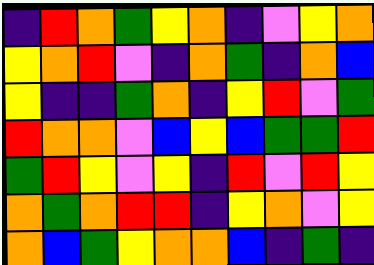[["indigo", "red", "orange", "green", "yellow", "orange", "indigo", "violet", "yellow", "orange"], ["yellow", "orange", "red", "violet", "indigo", "orange", "green", "indigo", "orange", "blue"], ["yellow", "indigo", "indigo", "green", "orange", "indigo", "yellow", "red", "violet", "green"], ["red", "orange", "orange", "violet", "blue", "yellow", "blue", "green", "green", "red"], ["green", "red", "yellow", "violet", "yellow", "indigo", "red", "violet", "red", "yellow"], ["orange", "green", "orange", "red", "red", "indigo", "yellow", "orange", "violet", "yellow"], ["orange", "blue", "green", "yellow", "orange", "orange", "blue", "indigo", "green", "indigo"]]